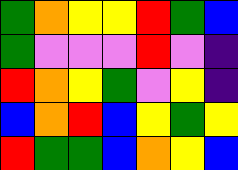[["green", "orange", "yellow", "yellow", "red", "green", "blue"], ["green", "violet", "violet", "violet", "red", "violet", "indigo"], ["red", "orange", "yellow", "green", "violet", "yellow", "indigo"], ["blue", "orange", "red", "blue", "yellow", "green", "yellow"], ["red", "green", "green", "blue", "orange", "yellow", "blue"]]